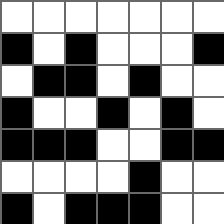[["white", "white", "white", "white", "white", "white", "white"], ["black", "white", "black", "white", "white", "white", "black"], ["white", "black", "black", "white", "black", "white", "white"], ["black", "white", "white", "black", "white", "black", "white"], ["black", "black", "black", "white", "white", "black", "black"], ["white", "white", "white", "white", "black", "white", "white"], ["black", "white", "black", "black", "black", "white", "white"]]